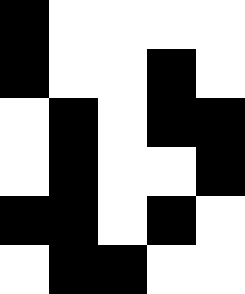[["black", "white", "white", "white", "white"], ["black", "white", "white", "black", "white"], ["white", "black", "white", "black", "black"], ["white", "black", "white", "white", "black"], ["black", "black", "white", "black", "white"], ["white", "black", "black", "white", "white"]]